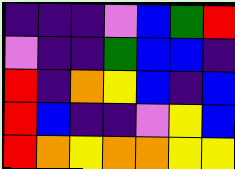[["indigo", "indigo", "indigo", "violet", "blue", "green", "red"], ["violet", "indigo", "indigo", "green", "blue", "blue", "indigo"], ["red", "indigo", "orange", "yellow", "blue", "indigo", "blue"], ["red", "blue", "indigo", "indigo", "violet", "yellow", "blue"], ["red", "orange", "yellow", "orange", "orange", "yellow", "yellow"]]